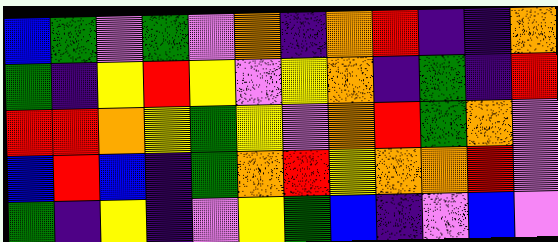[["blue", "green", "violet", "green", "violet", "orange", "indigo", "orange", "red", "indigo", "indigo", "orange"], ["green", "indigo", "yellow", "red", "yellow", "violet", "yellow", "orange", "indigo", "green", "indigo", "red"], ["red", "red", "orange", "yellow", "green", "yellow", "violet", "orange", "red", "green", "orange", "violet"], ["blue", "red", "blue", "indigo", "green", "orange", "red", "yellow", "orange", "orange", "red", "violet"], ["green", "indigo", "yellow", "indigo", "violet", "yellow", "green", "blue", "indigo", "violet", "blue", "violet"]]